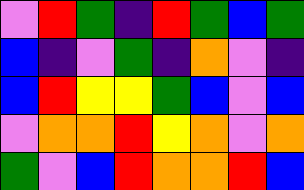[["violet", "red", "green", "indigo", "red", "green", "blue", "green"], ["blue", "indigo", "violet", "green", "indigo", "orange", "violet", "indigo"], ["blue", "red", "yellow", "yellow", "green", "blue", "violet", "blue"], ["violet", "orange", "orange", "red", "yellow", "orange", "violet", "orange"], ["green", "violet", "blue", "red", "orange", "orange", "red", "blue"]]